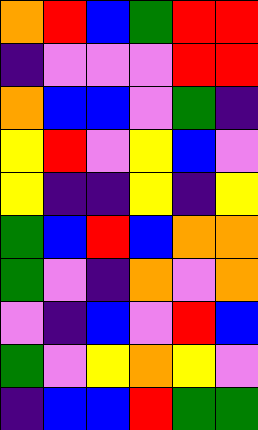[["orange", "red", "blue", "green", "red", "red"], ["indigo", "violet", "violet", "violet", "red", "red"], ["orange", "blue", "blue", "violet", "green", "indigo"], ["yellow", "red", "violet", "yellow", "blue", "violet"], ["yellow", "indigo", "indigo", "yellow", "indigo", "yellow"], ["green", "blue", "red", "blue", "orange", "orange"], ["green", "violet", "indigo", "orange", "violet", "orange"], ["violet", "indigo", "blue", "violet", "red", "blue"], ["green", "violet", "yellow", "orange", "yellow", "violet"], ["indigo", "blue", "blue", "red", "green", "green"]]